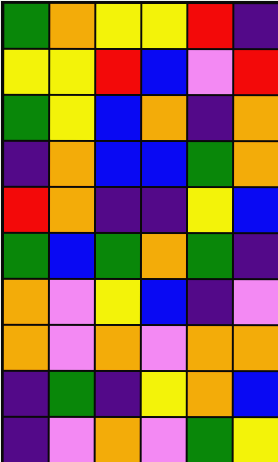[["green", "orange", "yellow", "yellow", "red", "indigo"], ["yellow", "yellow", "red", "blue", "violet", "red"], ["green", "yellow", "blue", "orange", "indigo", "orange"], ["indigo", "orange", "blue", "blue", "green", "orange"], ["red", "orange", "indigo", "indigo", "yellow", "blue"], ["green", "blue", "green", "orange", "green", "indigo"], ["orange", "violet", "yellow", "blue", "indigo", "violet"], ["orange", "violet", "orange", "violet", "orange", "orange"], ["indigo", "green", "indigo", "yellow", "orange", "blue"], ["indigo", "violet", "orange", "violet", "green", "yellow"]]